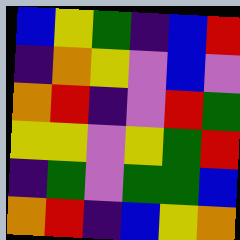[["blue", "yellow", "green", "indigo", "blue", "red"], ["indigo", "orange", "yellow", "violet", "blue", "violet"], ["orange", "red", "indigo", "violet", "red", "green"], ["yellow", "yellow", "violet", "yellow", "green", "red"], ["indigo", "green", "violet", "green", "green", "blue"], ["orange", "red", "indigo", "blue", "yellow", "orange"]]